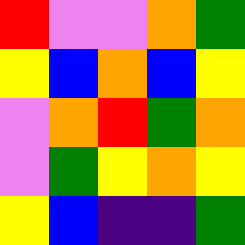[["red", "violet", "violet", "orange", "green"], ["yellow", "blue", "orange", "blue", "yellow"], ["violet", "orange", "red", "green", "orange"], ["violet", "green", "yellow", "orange", "yellow"], ["yellow", "blue", "indigo", "indigo", "green"]]